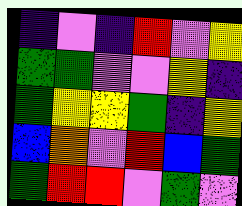[["indigo", "violet", "indigo", "red", "violet", "yellow"], ["green", "green", "violet", "violet", "yellow", "indigo"], ["green", "yellow", "yellow", "green", "indigo", "yellow"], ["blue", "orange", "violet", "red", "blue", "green"], ["green", "red", "red", "violet", "green", "violet"]]